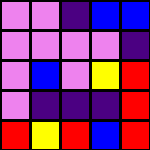[["violet", "violet", "indigo", "blue", "blue"], ["violet", "violet", "violet", "violet", "indigo"], ["violet", "blue", "violet", "yellow", "red"], ["violet", "indigo", "indigo", "indigo", "red"], ["red", "yellow", "red", "blue", "red"]]